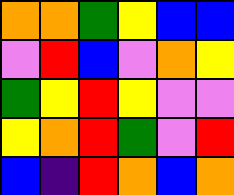[["orange", "orange", "green", "yellow", "blue", "blue"], ["violet", "red", "blue", "violet", "orange", "yellow"], ["green", "yellow", "red", "yellow", "violet", "violet"], ["yellow", "orange", "red", "green", "violet", "red"], ["blue", "indigo", "red", "orange", "blue", "orange"]]